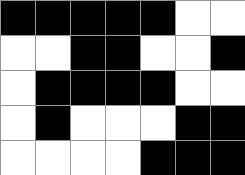[["black", "black", "black", "black", "black", "white", "white"], ["white", "white", "black", "black", "white", "white", "black"], ["white", "black", "black", "black", "black", "white", "white"], ["white", "black", "white", "white", "white", "black", "black"], ["white", "white", "white", "white", "black", "black", "black"]]